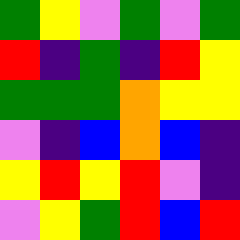[["green", "yellow", "violet", "green", "violet", "green"], ["red", "indigo", "green", "indigo", "red", "yellow"], ["green", "green", "green", "orange", "yellow", "yellow"], ["violet", "indigo", "blue", "orange", "blue", "indigo"], ["yellow", "red", "yellow", "red", "violet", "indigo"], ["violet", "yellow", "green", "red", "blue", "red"]]